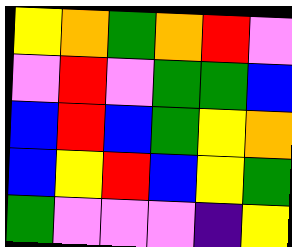[["yellow", "orange", "green", "orange", "red", "violet"], ["violet", "red", "violet", "green", "green", "blue"], ["blue", "red", "blue", "green", "yellow", "orange"], ["blue", "yellow", "red", "blue", "yellow", "green"], ["green", "violet", "violet", "violet", "indigo", "yellow"]]